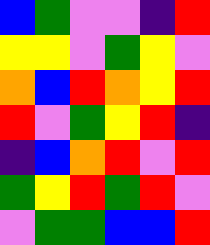[["blue", "green", "violet", "violet", "indigo", "red"], ["yellow", "yellow", "violet", "green", "yellow", "violet"], ["orange", "blue", "red", "orange", "yellow", "red"], ["red", "violet", "green", "yellow", "red", "indigo"], ["indigo", "blue", "orange", "red", "violet", "red"], ["green", "yellow", "red", "green", "red", "violet"], ["violet", "green", "green", "blue", "blue", "red"]]